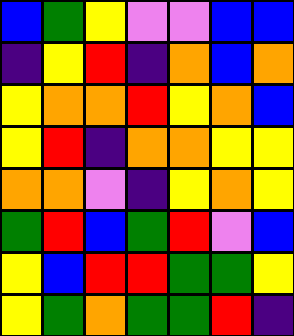[["blue", "green", "yellow", "violet", "violet", "blue", "blue"], ["indigo", "yellow", "red", "indigo", "orange", "blue", "orange"], ["yellow", "orange", "orange", "red", "yellow", "orange", "blue"], ["yellow", "red", "indigo", "orange", "orange", "yellow", "yellow"], ["orange", "orange", "violet", "indigo", "yellow", "orange", "yellow"], ["green", "red", "blue", "green", "red", "violet", "blue"], ["yellow", "blue", "red", "red", "green", "green", "yellow"], ["yellow", "green", "orange", "green", "green", "red", "indigo"]]